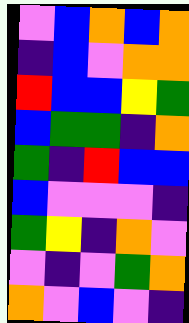[["violet", "blue", "orange", "blue", "orange"], ["indigo", "blue", "violet", "orange", "orange"], ["red", "blue", "blue", "yellow", "green"], ["blue", "green", "green", "indigo", "orange"], ["green", "indigo", "red", "blue", "blue"], ["blue", "violet", "violet", "violet", "indigo"], ["green", "yellow", "indigo", "orange", "violet"], ["violet", "indigo", "violet", "green", "orange"], ["orange", "violet", "blue", "violet", "indigo"]]